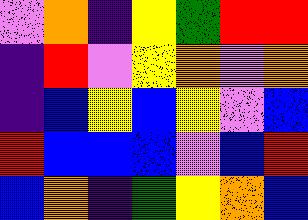[["violet", "orange", "indigo", "yellow", "green", "red", "red"], ["indigo", "red", "violet", "yellow", "orange", "violet", "orange"], ["indigo", "blue", "yellow", "blue", "yellow", "violet", "blue"], ["red", "blue", "blue", "blue", "violet", "blue", "red"], ["blue", "orange", "indigo", "green", "yellow", "orange", "blue"]]